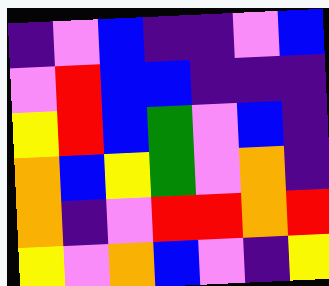[["indigo", "violet", "blue", "indigo", "indigo", "violet", "blue"], ["violet", "red", "blue", "blue", "indigo", "indigo", "indigo"], ["yellow", "red", "blue", "green", "violet", "blue", "indigo"], ["orange", "blue", "yellow", "green", "violet", "orange", "indigo"], ["orange", "indigo", "violet", "red", "red", "orange", "red"], ["yellow", "violet", "orange", "blue", "violet", "indigo", "yellow"]]